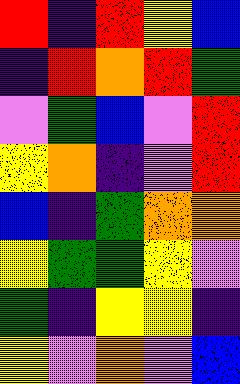[["red", "indigo", "red", "yellow", "blue"], ["indigo", "red", "orange", "red", "green"], ["violet", "green", "blue", "violet", "red"], ["yellow", "orange", "indigo", "violet", "red"], ["blue", "indigo", "green", "orange", "orange"], ["yellow", "green", "green", "yellow", "violet"], ["green", "indigo", "yellow", "yellow", "indigo"], ["yellow", "violet", "orange", "violet", "blue"]]